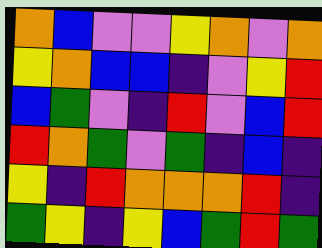[["orange", "blue", "violet", "violet", "yellow", "orange", "violet", "orange"], ["yellow", "orange", "blue", "blue", "indigo", "violet", "yellow", "red"], ["blue", "green", "violet", "indigo", "red", "violet", "blue", "red"], ["red", "orange", "green", "violet", "green", "indigo", "blue", "indigo"], ["yellow", "indigo", "red", "orange", "orange", "orange", "red", "indigo"], ["green", "yellow", "indigo", "yellow", "blue", "green", "red", "green"]]